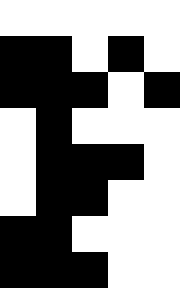[["white", "white", "white", "white", "white"], ["black", "black", "white", "black", "white"], ["black", "black", "black", "white", "black"], ["white", "black", "white", "white", "white"], ["white", "black", "black", "black", "white"], ["white", "black", "black", "white", "white"], ["black", "black", "white", "white", "white"], ["black", "black", "black", "white", "white"]]